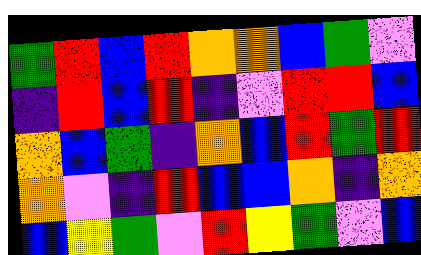[["green", "red", "blue", "red", "orange", "orange", "blue", "green", "violet"], ["indigo", "red", "blue", "red", "indigo", "violet", "red", "red", "blue"], ["orange", "blue", "green", "indigo", "orange", "blue", "red", "green", "red"], ["orange", "violet", "indigo", "red", "blue", "blue", "orange", "indigo", "orange"], ["blue", "yellow", "green", "violet", "red", "yellow", "green", "violet", "blue"]]